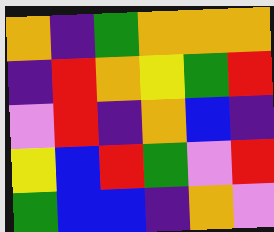[["orange", "indigo", "green", "orange", "orange", "orange"], ["indigo", "red", "orange", "yellow", "green", "red"], ["violet", "red", "indigo", "orange", "blue", "indigo"], ["yellow", "blue", "red", "green", "violet", "red"], ["green", "blue", "blue", "indigo", "orange", "violet"]]